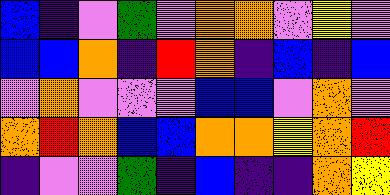[["blue", "indigo", "violet", "green", "violet", "orange", "orange", "violet", "yellow", "violet"], ["blue", "blue", "orange", "indigo", "red", "orange", "indigo", "blue", "indigo", "blue"], ["violet", "orange", "violet", "violet", "violet", "blue", "blue", "violet", "orange", "violet"], ["orange", "red", "orange", "blue", "blue", "orange", "orange", "yellow", "orange", "red"], ["indigo", "violet", "violet", "green", "indigo", "blue", "indigo", "indigo", "orange", "yellow"]]